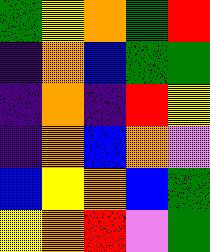[["green", "yellow", "orange", "green", "red"], ["indigo", "orange", "blue", "green", "green"], ["indigo", "orange", "indigo", "red", "yellow"], ["indigo", "orange", "blue", "orange", "violet"], ["blue", "yellow", "orange", "blue", "green"], ["yellow", "orange", "red", "violet", "green"]]